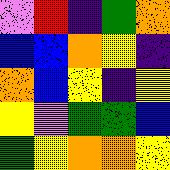[["violet", "red", "indigo", "green", "orange"], ["blue", "blue", "orange", "yellow", "indigo"], ["orange", "blue", "yellow", "indigo", "yellow"], ["yellow", "violet", "green", "green", "blue"], ["green", "yellow", "orange", "orange", "yellow"]]